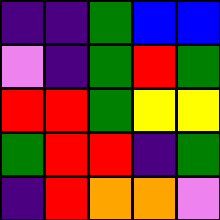[["indigo", "indigo", "green", "blue", "blue"], ["violet", "indigo", "green", "red", "green"], ["red", "red", "green", "yellow", "yellow"], ["green", "red", "red", "indigo", "green"], ["indigo", "red", "orange", "orange", "violet"]]